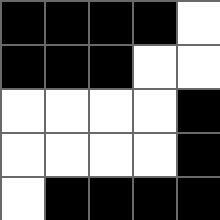[["black", "black", "black", "black", "white"], ["black", "black", "black", "white", "white"], ["white", "white", "white", "white", "black"], ["white", "white", "white", "white", "black"], ["white", "black", "black", "black", "black"]]